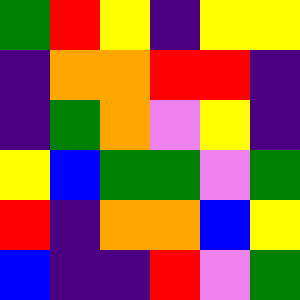[["green", "red", "yellow", "indigo", "yellow", "yellow"], ["indigo", "orange", "orange", "red", "red", "indigo"], ["indigo", "green", "orange", "violet", "yellow", "indigo"], ["yellow", "blue", "green", "green", "violet", "green"], ["red", "indigo", "orange", "orange", "blue", "yellow"], ["blue", "indigo", "indigo", "red", "violet", "green"]]